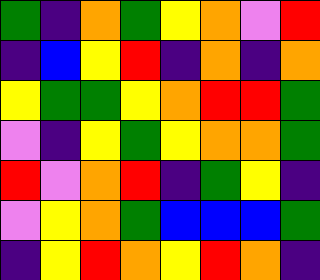[["green", "indigo", "orange", "green", "yellow", "orange", "violet", "red"], ["indigo", "blue", "yellow", "red", "indigo", "orange", "indigo", "orange"], ["yellow", "green", "green", "yellow", "orange", "red", "red", "green"], ["violet", "indigo", "yellow", "green", "yellow", "orange", "orange", "green"], ["red", "violet", "orange", "red", "indigo", "green", "yellow", "indigo"], ["violet", "yellow", "orange", "green", "blue", "blue", "blue", "green"], ["indigo", "yellow", "red", "orange", "yellow", "red", "orange", "indigo"]]